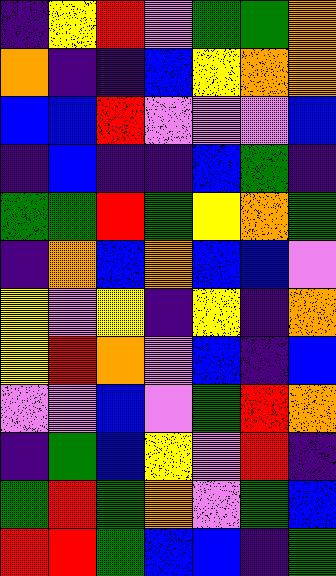[["indigo", "yellow", "red", "violet", "green", "green", "orange"], ["orange", "indigo", "indigo", "blue", "yellow", "orange", "orange"], ["blue", "blue", "red", "violet", "violet", "violet", "blue"], ["indigo", "blue", "indigo", "indigo", "blue", "green", "indigo"], ["green", "green", "red", "green", "yellow", "orange", "green"], ["indigo", "orange", "blue", "orange", "blue", "blue", "violet"], ["yellow", "violet", "yellow", "indigo", "yellow", "indigo", "orange"], ["yellow", "red", "orange", "violet", "blue", "indigo", "blue"], ["violet", "violet", "blue", "violet", "green", "red", "orange"], ["indigo", "green", "blue", "yellow", "violet", "red", "indigo"], ["green", "red", "green", "orange", "violet", "green", "blue"], ["red", "red", "green", "blue", "blue", "indigo", "green"]]